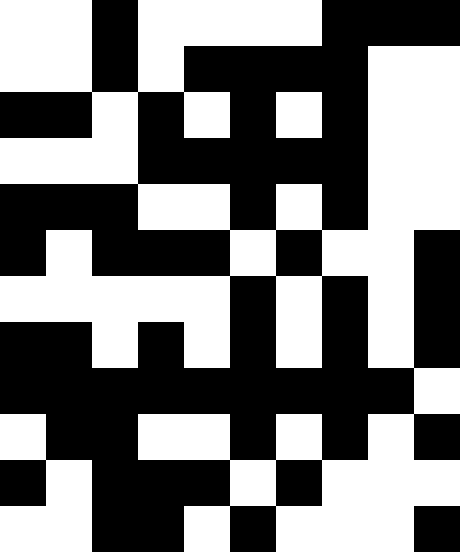[["white", "white", "black", "white", "white", "white", "white", "black", "black", "black"], ["white", "white", "black", "white", "black", "black", "black", "black", "white", "white"], ["black", "black", "white", "black", "white", "black", "white", "black", "white", "white"], ["white", "white", "white", "black", "black", "black", "black", "black", "white", "white"], ["black", "black", "black", "white", "white", "black", "white", "black", "white", "white"], ["black", "white", "black", "black", "black", "white", "black", "white", "white", "black"], ["white", "white", "white", "white", "white", "black", "white", "black", "white", "black"], ["black", "black", "white", "black", "white", "black", "white", "black", "white", "black"], ["black", "black", "black", "black", "black", "black", "black", "black", "black", "white"], ["white", "black", "black", "white", "white", "black", "white", "black", "white", "black"], ["black", "white", "black", "black", "black", "white", "black", "white", "white", "white"], ["white", "white", "black", "black", "white", "black", "white", "white", "white", "black"]]